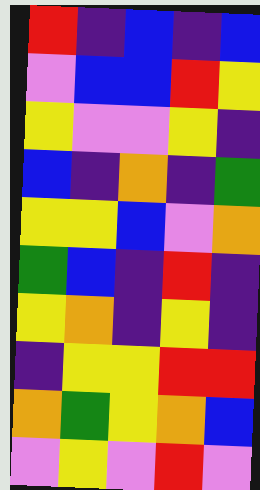[["red", "indigo", "blue", "indigo", "blue"], ["violet", "blue", "blue", "red", "yellow"], ["yellow", "violet", "violet", "yellow", "indigo"], ["blue", "indigo", "orange", "indigo", "green"], ["yellow", "yellow", "blue", "violet", "orange"], ["green", "blue", "indigo", "red", "indigo"], ["yellow", "orange", "indigo", "yellow", "indigo"], ["indigo", "yellow", "yellow", "red", "red"], ["orange", "green", "yellow", "orange", "blue"], ["violet", "yellow", "violet", "red", "violet"]]